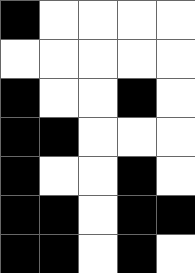[["black", "white", "white", "white", "white"], ["white", "white", "white", "white", "white"], ["black", "white", "white", "black", "white"], ["black", "black", "white", "white", "white"], ["black", "white", "white", "black", "white"], ["black", "black", "white", "black", "black"], ["black", "black", "white", "black", "white"]]